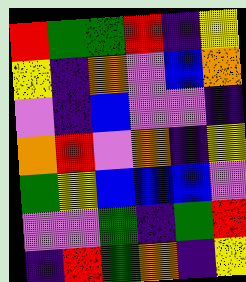[["red", "green", "green", "red", "indigo", "yellow"], ["yellow", "indigo", "orange", "violet", "blue", "orange"], ["violet", "indigo", "blue", "violet", "violet", "indigo"], ["orange", "red", "violet", "orange", "indigo", "yellow"], ["green", "yellow", "blue", "blue", "blue", "violet"], ["violet", "violet", "green", "indigo", "green", "red"], ["indigo", "red", "green", "orange", "indigo", "yellow"]]